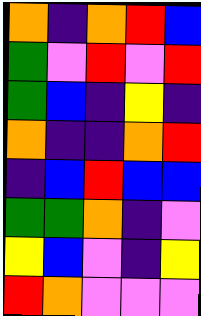[["orange", "indigo", "orange", "red", "blue"], ["green", "violet", "red", "violet", "red"], ["green", "blue", "indigo", "yellow", "indigo"], ["orange", "indigo", "indigo", "orange", "red"], ["indigo", "blue", "red", "blue", "blue"], ["green", "green", "orange", "indigo", "violet"], ["yellow", "blue", "violet", "indigo", "yellow"], ["red", "orange", "violet", "violet", "violet"]]